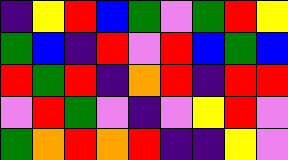[["indigo", "yellow", "red", "blue", "green", "violet", "green", "red", "yellow"], ["green", "blue", "indigo", "red", "violet", "red", "blue", "green", "blue"], ["red", "green", "red", "indigo", "orange", "red", "indigo", "red", "red"], ["violet", "red", "green", "violet", "indigo", "violet", "yellow", "red", "violet"], ["green", "orange", "red", "orange", "red", "indigo", "indigo", "yellow", "violet"]]